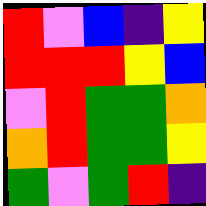[["red", "violet", "blue", "indigo", "yellow"], ["red", "red", "red", "yellow", "blue"], ["violet", "red", "green", "green", "orange"], ["orange", "red", "green", "green", "yellow"], ["green", "violet", "green", "red", "indigo"]]